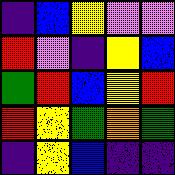[["indigo", "blue", "yellow", "violet", "violet"], ["red", "violet", "indigo", "yellow", "blue"], ["green", "red", "blue", "yellow", "red"], ["red", "yellow", "green", "orange", "green"], ["indigo", "yellow", "blue", "indigo", "indigo"]]